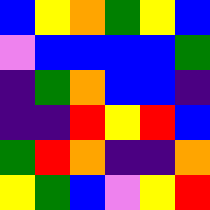[["blue", "yellow", "orange", "green", "yellow", "blue"], ["violet", "blue", "blue", "blue", "blue", "green"], ["indigo", "green", "orange", "blue", "blue", "indigo"], ["indigo", "indigo", "red", "yellow", "red", "blue"], ["green", "red", "orange", "indigo", "indigo", "orange"], ["yellow", "green", "blue", "violet", "yellow", "red"]]